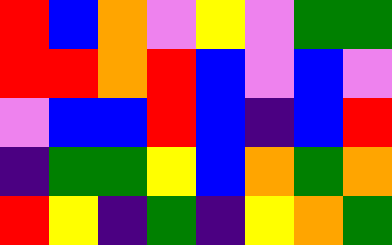[["red", "blue", "orange", "violet", "yellow", "violet", "green", "green"], ["red", "red", "orange", "red", "blue", "violet", "blue", "violet"], ["violet", "blue", "blue", "red", "blue", "indigo", "blue", "red"], ["indigo", "green", "green", "yellow", "blue", "orange", "green", "orange"], ["red", "yellow", "indigo", "green", "indigo", "yellow", "orange", "green"]]